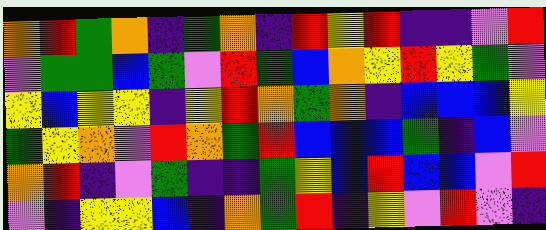[["orange", "red", "green", "orange", "indigo", "green", "orange", "indigo", "red", "yellow", "red", "indigo", "indigo", "violet", "red"], ["violet", "green", "green", "blue", "green", "violet", "red", "green", "blue", "orange", "yellow", "red", "yellow", "green", "violet"], ["yellow", "blue", "yellow", "yellow", "indigo", "yellow", "red", "orange", "green", "orange", "indigo", "blue", "blue", "blue", "yellow"], ["green", "yellow", "orange", "violet", "red", "orange", "green", "red", "blue", "blue", "blue", "green", "indigo", "blue", "violet"], ["orange", "red", "indigo", "violet", "green", "indigo", "indigo", "green", "yellow", "blue", "red", "blue", "blue", "violet", "red"], ["violet", "indigo", "yellow", "yellow", "blue", "indigo", "orange", "green", "red", "indigo", "yellow", "violet", "red", "violet", "indigo"]]